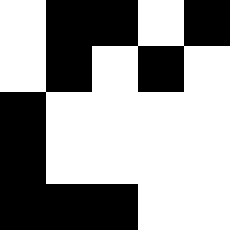[["white", "black", "black", "white", "black"], ["white", "black", "white", "black", "white"], ["black", "white", "white", "white", "white"], ["black", "white", "white", "white", "white"], ["black", "black", "black", "white", "white"]]